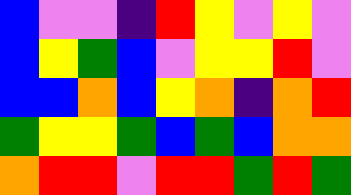[["blue", "violet", "violet", "indigo", "red", "yellow", "violet", "yellow", "violet"], ["blue", "yellow", "green", "blue", "violet", "yellow", "yellow", "red", "violet"], ["blue", "blue", "orange", "blue", "yellow", "orange", "indigo", "orange", "red"], ["green", "yellow", "yellow", "green", "blue", "green", "blue", "orange", "orange"], ["orange", "red", "red", "violet", "red", "red", "green", "red", "green"]]